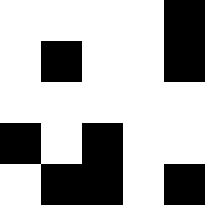[["white", "white", "white", "white", "black"], ["white", "black", "white", "white", "black"], ["white", "white", "white", "white", "white"], ["black", "white", "black", "white", "white"], ["white", "black", "black", "white", "black"]]